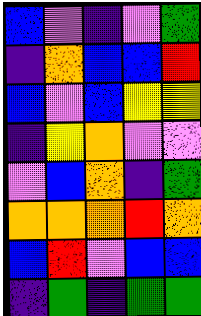[["blue", "violet", "indigo", "violet", "green"], ["indigo", "orange", "blue", "blue", "red"], ["blue", "violet", "blue", "yellow", "yellow"], ["indigo", "yellow", "orange", "violet", "violet"], ["violet", "blue", "orange", "indigo", "green"], ["orange", "orange", "orange", "red", "orange"], ["blue", "red", "violet", "blue", "blue"], ["indigo", "green", "indigo", "green", "green"]]